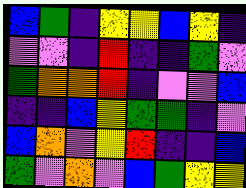[["blue", "green", "indigo", "yellow", "yellow", "blue", "yellow", "indigo"], ["violet", "violet", "indigo", "red", "indigo", "indigo", "green", "violet"], ["green", "orange", "orange", "red", "indigo", "violet", "violet", "blue"], ["indigo", "indigo", "blue", "yellow", "green", "green", "indigo", "violet"], ["blue", "orange", "violet", "yellow", "red", "indigo", "indigo", "blue"], ["green", "violet", "orange", "violet", "blue", "green", "yellow", "yellow"]]